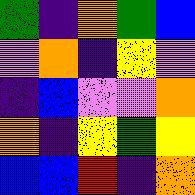[["green", "indigo", "orange", "green", "blue"], ["violet", "orange", "indigo", "yellow", "violet"], ["indigo", "blue", "violet", "violet", "orange"], ["orange", "indigo", "yellow", "green", "yellow"], ["blue", "blue", "red", "indigo", "orange"]]